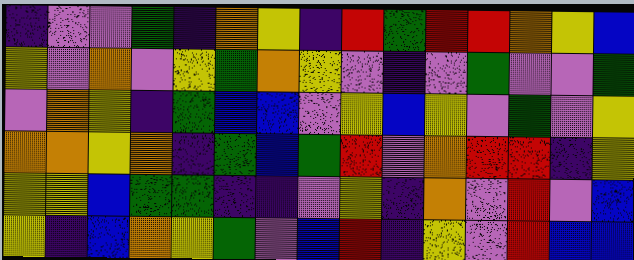[["indigo", "violet", "violet", "green", "indigo", "orange", "yellow", "indigo", "red", "green", "red", "red", "orange", "yellow", "blue"], ["yellow", "violet", "orange", "violet", "yellow", "green", "orange", "yellow", "violet", "indigo", "violet", "green", "violet", "violet", "green"], ["violet", "orange", "yellow", "indigo", "green", "blue", "blue", "violet", "yellow", "blue", "yellow", "violet", "green", "violet", "yellow"], ["orange", "orange", "yellow", "orange", "indigo", "green", "blue", "green", "red", "violet", "orange", "red", "red", "indigo", "yellow"], ["yellow", "yellow", "blue", "green", "green", "indigo", "indigo", "violet", "yellow", "indigo", "orange", "violet", "red", "violet", "blue"], ["yellow", "indigo", "blue", "orange", "yellow", "green", "violet", "blue", "red", "indigo", "yellow", "violet", "red", "blue", "blue"]]